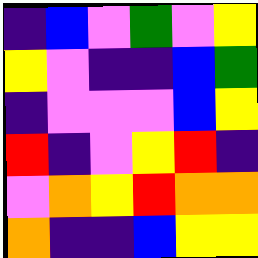[["indigo", "blue", "violet", "green", "violet", "yellow"], ["yellow", "violet", "indigo", "indigo", "blue", "green"], ["indigo", "violet", "violet", "violet", "blue", "yellow"], ["red", "indigo", "violet", "yellow", "red", "indigo"], ["violet", "orange", "yellow", "red", "orange", "orange"], ["orange", "indigo", "indigo", "blue", "yellow", "yellow"]]